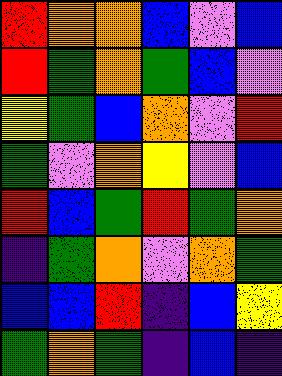[["red", "orange", "orange", "blue", "violet", "blue"], ["red", "green", "orange", "green", "blue", "violet"], ["yellow", "green", "blue", "orange", "violet", "red"], ["green", "violet", "orange", "yellow", "violet", "blue"], ["red", "blue", "green", "red", "green", "orange"], ["indigo", "green", "orange", "violet", "orange", "green"], ["blue", "blue", "red", "indigo", "blue", "yellow"], ["green", "orange", "green", "indigo", "blue", "indigo"]]